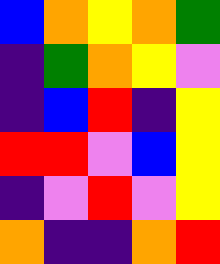[["blue", "orange", "yellow", "orange", "green"], ["indigo", "green", "orange", "yellow", "violet"], ["indigo", "blue", "red", "indigo", "yellow"], ["red", "red", "violet", "blue", "yellow"], ["indigo", "violet", "red", "violet", "yellow"], ["orange", "indigo", "indigo", "orange", "red"]]